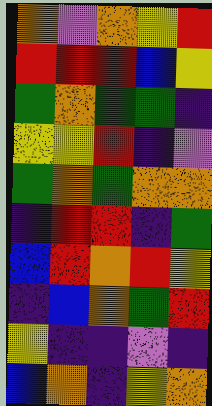[["orange", "violet", "orange", "yellow", "red"], ["red", "red", "red", "blue", "yellow"], ["green", "orange", "green", "green", "indigo"], ["yellow", "yellow", "red", "indigo", "violet"], ["green", "orange", "green", "orange", "orange"], ["indigo", "red", "red", "indigo", "green"], ["blue", "red", "orange", "red", "yellow"], ["indigo", "blue", "orange", "green", "red"], ["yellow", "indigo", "indigo", "violet", "indigo"], ["blue", "orange", "indigo", "yellow", "orange"]]